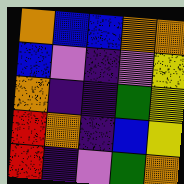[["orange", "blue", "blue", "orange", "orange"], ["blue", "violet", "indigo", "violet", "yellow"], ["orange", "indigo", "indigo", "green", "yellow"], ["red", "orange", "indigo", "blue", "yellow"], ["red", "indigo", "violet", "green", "orange"]]